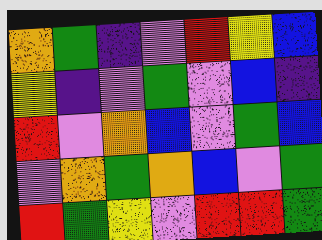[["orange", "green", "indigo", "violet", "red", "yellow", "blue"], ["yellow", "indigo", "violet", "green", "violet", "blue", "indigo"], ["red", "violet", "orange", "blue", "violet", "green", "blue"], ["violet", "orange", "green", "orange", "blue", "violet", "green"], ["red", "green", "yellow", "violet", "red", "red", "green"]]